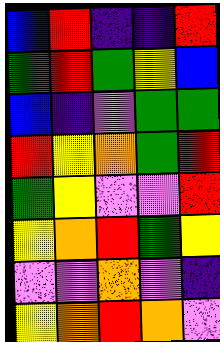[["blue", "red", "indigo", "indigo", "red"], ["green", "red", "green", "yellow", "blue"], ["blue", "indigo", "violet", "green", "green"], ["red", "yellow", "orange", "green", "red"], ["green", "yellow", "violet", "violet", "red"], ["yellow", "orange", "red", "green", "yellow"], ["violet", "violet", "orange", "violet", "indigo"], ["yellow", "orange", "red", "orange", "violet"]]